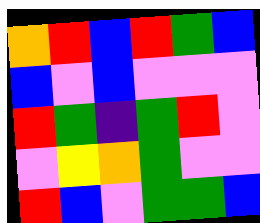[["orange", "red", "blue", "red", "green", "blue"], ["blue", "violet", "blue", "violet", "violet", "violet"], ["red", "green", "indigo", "green", "red", "violet"], ["violet", "yellow", "orange", "green", "violet", "violet"], ["red", "blue", "violet", "green", "green", "blue"]]